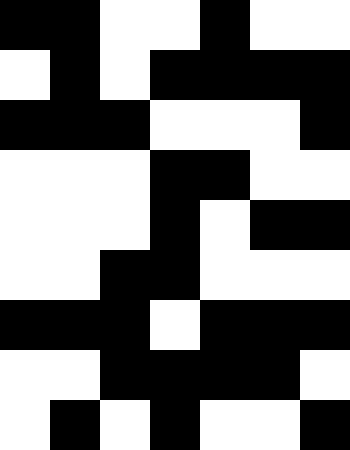[["black", "black", "white", "white", "black", "white", "white"], ["white", "black", "white", "black", "black", "black", "black"], ["black", "black", "black", "white", "white", "white", "black"], ["white", "white", "white", "black", "black", "white", "white"], ["white", "white", "white", "black", "white", "black", "black"], ["white", "white", "black", "black", "white", "white", "white"], ["black", "black", "black", "white", "black", "black", "black"], ["white", "white", "black", "black", "black", "black", "white"], ["white", "black", "white", "black", "white", "white", "black"]]